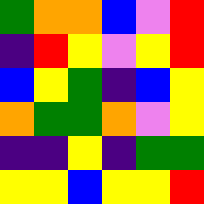[["green", "orange", "orange", "blue", "violet", "red"], ["indigo", "red", "yellow", "violet", "yellow", "red"], ["blue", "yellow", "green", "indigo", "blue", "yellow"], ["orange", "green", "green", "orange", "violet", "yellow"], ["indigo", "indigo", "yellow", "indigo", "green", "green"], ["yellow", "yellow", "blue", "yellow", "yellow", "red"]]